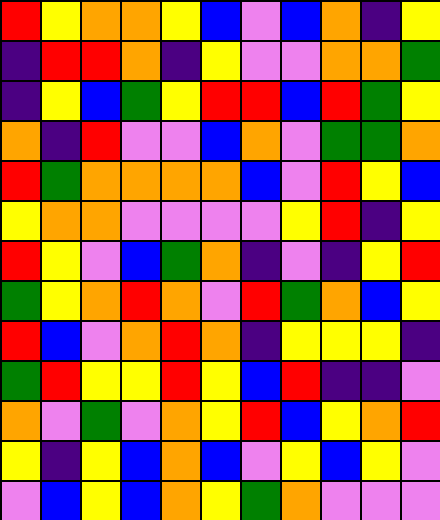[["red", "yellow", "orange", "orange", "yellow", "blue", "violet", "blue", "orange", "indigo", "yellow"], ["indigo", "red", "red", "orange", "indigo", "yellow", "violet", "violet", "orange", "orange", "green"], ["indigo", "yellow", "blue", "green", "yellow", "red", "red", "blue", "red", "green", "yellow"], ["orange", "indigo", "red", "violet", "violet", "blue", "orange", "violet", "green", "green", "orange"], ["red", "green", "orange", "orange", "orange", "orange", "blue", "violet", "red", "yellow", "blue"], ["yellow", "orange", "orange", "violet", "violet", "violet", "violet", "yellow", "red", "indigo", "yellow"], ["red", "yellow", "violet", "blue", "green", "orange", "indigo", "violet", "indigo", "yellow", "red"], ["green", "yellow", "orange", "red", "orange", "violet", "red", "green", "orange", "blue", "yellow"], ["red", "blue", "violet", "orange", "red", "orange", "indigo", "yellow", "yellow", "yellow", "indigo"], ["green", "red", "yellow", "yellow", "red", "yellow", "blue", "red", "indigo", "indigo", "violet"], ["orange", "violet", "green", "violet", "orange", "yellow", "red", "blue", "yellow", "orange", "red"], ["yellow", "indigo", "yellow", "blue", "orange", "blue", "violet", "yellow", "blue", "yellow", "violet"], ["violet", "blue", "yellow", "blue", "orange", "yellow", "green", "orange", "violet", "violet", "violet"]]